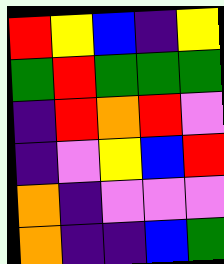[["red", "yellow", "blue", "indigo", "yellow"], ["green", "red", "green", "green", "green"], ["indigo", "red", "orange", "red", "violet"], ["indigo", "violet", "yellow", "blue", "red"], ["orange", "indigo", "violet", "violet", "violet"], ["orange", "indigo", "indigo", "blue", "green"]]